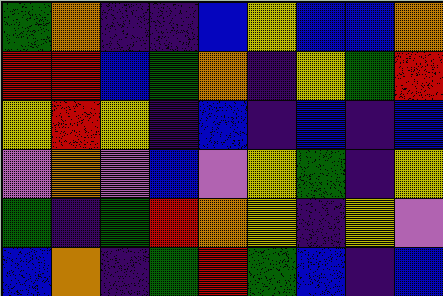[["green", "orange", "indigo", "indigo", "blue", "yellow", "blue", "blue", "orange"], ["red", "red", "blue", "green", "orange", "indigo", "yellow", "green", "red"], ["yellow", "red", "yellow", "indigo", "blue", "indigo", "blue", "indigo", "blue"], ["violet", "orange", "violet", "blue", "violet", "yellow", "green", "indigo", "yellow"], ["green", "indigo", "green", "red", "orange", "yellow", "indigo", "yellow", "violet"], ["blue", "orange", "indigo", "green", "red", "green", "blue", "indigo", "blue"]]